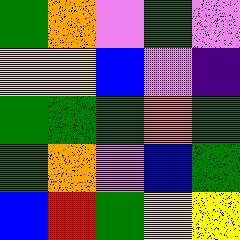[["green", "orange", "violet", "green", "violet"], ["yellow", "yellow", "blue", "violet", "indigo"], ["green", "green", "green", "orange", "green"], ["green", "orange", "violet", "blue", "green"], ["blue", "red", "green", "yellow", "yellow"]]